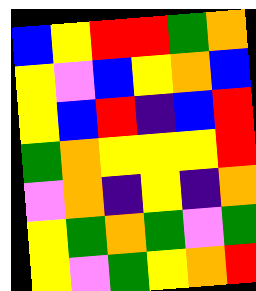[["blue", "yellow", "red", "red", "green", "orange"], ["yellow", "violet", "blue", "yellow", "orange", "blue"], ["yellow", "blue", "red", "indigo", "blue", "red"], ["green", "orange", "yellow", "yellow", "yellow", "red"], ["violet", "orange", "indigo", "yellow", "indigo", "orange"], ["yellow", "green", "orange", "green", "violet", "green"], ["yellow", "violet", "green", "yellow", "orange", "red"]]